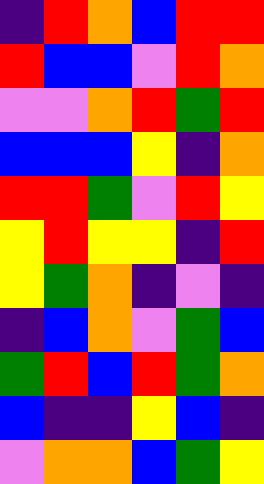[["indigo", "red", "orange", "blue", "red", "red"], ["red", "blue", "blue", "violet", "red", "orange"], ["violet", "violet", "orange", "red", "green", "red"], ["blue", "blue", "blue", "yellow", "indigo", "orange"], ["red", "red", "green", "violet", "red", "yellow"], ["yellow", "red", "yellow", "yellow", "indigo", "red"], ["yellow", "green", "orange", "indigo", "violet", "indigo"], ["indigo", "blue", "orange", "violet", "green", "blue"], ["green", "red", "blue", "red", "green", "orange"], ["blue", "indigo", "indigo", "yellow", "blue", "indigo"], ["violet", "orange", "orange", "blue", "green", "yellow"]]